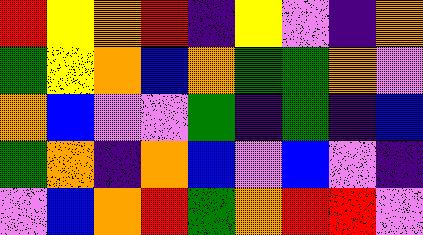[["red", "yellow", "orange", "red", "indigo", "yellow", "violet", "indigo", "orange"], ["green", "yellow", "orange", "blue", "orange", "green", "green", "orange", "violet"], ["orange", "blue", "violet", "violet", "green", "indigo", "green", "indigo", "blue"], ["green", "orange", "indigo", "orange", "blue", "violet", "blue", "violet", "indigo"], ["violet", "blue", "orange", "red", "green", "orange", "red", "red", "violet"]]